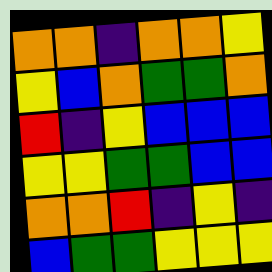[["orange", "orange", "indigo", "orange", "orange", "yellow"], ["yellow", "blue", "orange", "green", "green", "orange"], ["red", "indigo", "yellow", "blue", "blue", "blue"], ["yellow", "yellow", "green", "green", "blue", "blue"], ["orange", "orange", "red", "indigo", "yellow", "indigo"], ["blue", "green", "green", "yellow", "yellow", "yellow"]]